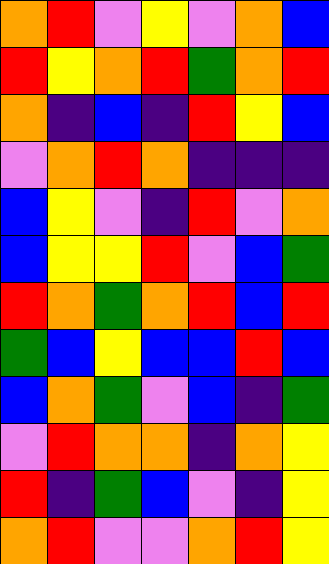[["orange", "red", "violet", "yellow", "violet", "orange", "blue"], ["red", "yellow", "orange", "red", "green", "orange", "red"], ["orange", "indigo", "blue", "indigo", "red", "yellow", "blue"], ["violet", "orange", "red", "orange", "indigo", "indigo", "indigo"], ["blue", "yellow", "violet", "indigo", "red", "violet", "orange"], ["blue", "yellow", "yellow", "red", "violet", "blue", "green"], ["red", "orange", "green", "orange", "red", "blue", "red"], ["green", "blue", "yellow", "blue", "blue", "red", "blue"], ["blue", "orange", "green", "violet", "blue", "indigo", "green"], ["violet", "red", "orange", "orange", "indigo", "orange", "yellow"], ["red", "indigo", "green", "blue", "violet", "indigo", "yellow"], ["orange", "red", "violet", "violet", "orange", "red", "yellow"]]